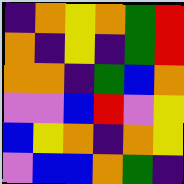[["indigo", "orange", "yellow", "orange", "green", "red"], ["orange", "indigo", "yellow", "indigo", "green", "red"], ["orange", "orange", "indigo", "green", "blue", "orange"], ["violet", "violet", "blue", "red", "violet", "yellow"], ["blue", "yellow", "orange", "indigo", "orange", "yellow"], ["violet", "blue", "blue", "orange", "green", "indigo"]]